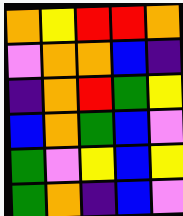[["orange", "yellow", "red", "red", "orange"], ["violet", "orange", "orange", "blue", "indigo"], ["indigo", "orange", "red", "green", "yellow"], ["blue", "orange", "green", "blue", "violet"], ["green", "violet", "yellow", "blue", "yellow"], ["green", "orange", "indigo", "blue", "violet"]]